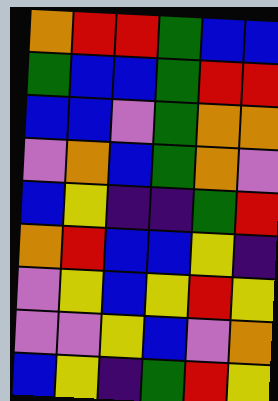[["orange", "red", "red", "green", "blue", "blue"], ["green", "blue", "blue", "green", "red", "red"], ["blue", "blue", "violet", "green", "orange", "orange"], ["violet", "orange", "blue", "green", "orange", "violet"], ["blue", "yellow", "indigo", "indigo", "green", "red"], ["orange", "red", "blue", "blue", "yellow", "indigo"], ["violet", "yellow", "blue", "yellow", "red", "yellow"], ["violet", "violet", "yellow", "blue", "violet", "orange"], ["blue", "yellow", "indigo", "green", "red", "yellow"]]